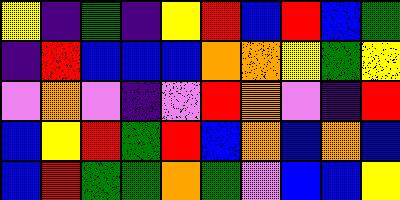[["yellow", "indigo", "green", "indigo", "yellow", "red", "blue", "red", "blue", "green"], ["indigo", "red", "blue", "blue", "blue", "orange", "orange", "yellow", "green", "yellow"], ["violet", "orange", "violet", "indigo", "violet", "red", "orange", "violet", "indigo", "red"], ["blue", "yellow", "red", "green", "red", "blue", "orange", "blue", "orange", "blue"], ["blue", "red", "green", "green", "orange", "green", "violet", "blue", "blue", "yellow"]]